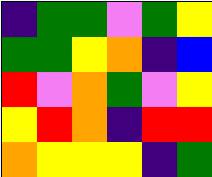[["indigo", "green", "green", "violet", "green", "yellow"], ["green", "green", "yellow", "orange", "indigo", "blue"], ["red", "violet", "orange", "green", "violet", "yellow"], ["yellow", "red", "orange", "indigo", "red", "red"], ["orange", "yellow", "yellow", "yellow", "indigo", "green"]]